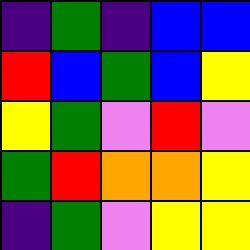[["indigo", "green", "indigo", "blue", "blue"], ["red", "blue", "green", "blue", "yellow"], ["yellow", "green", "violet", "red", "violet"], ["green", "red", "orange", "orange", "yellow"], ["indigo", "green", "violet", "yellow", "yellow"]]